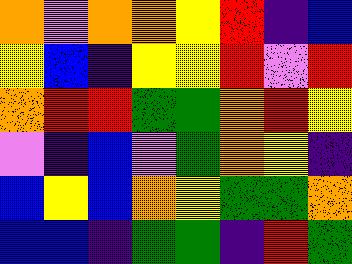[["orange", "violet", "orange", "orange", "yellow", "red", "indigo", "blue"], ["yellow", "blue", "indigo", "yellow", "yellow", "red", "violet", "red"], ["orange", "red", "red", "green", "green", "orange", "red", "yellow"], ["violet", "indigo", "blue", "violet", "green", "orange", "yellow", "indigo"], ["blue", "yellow", "blue", "orange", "yellow", "green", "green", "orange"], ["blue", "blue", "indigo", "green", "green", "indigo", "red", "green"]]